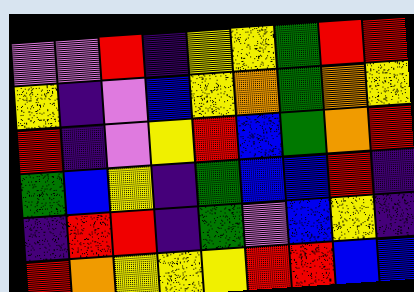[["violet", "violet", "red", "indigo", "yellow", "yellow", "green", "red", "red"], ["yellow", "indigo", "violet", "blue", "yellow", "orange", "green", "orange", "yellow"], ["red", "indigo", "violet", "yellow", "red", "blue", "green", "orange", "red"], ["green", "blue", "yellow", "indigo", "green", "blue", "blue", "red", "indigo"], ["indigo", "red", "red", "indigo", "green", "violet", "blue", "yellow", "indigo"], ["red", "orange", "yellow", "yellow", "yellow", "red", "red", "blue", "blue"]]